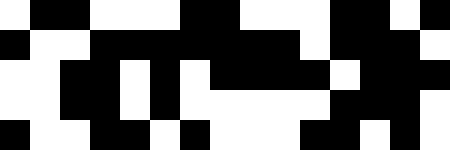[["white", "black", "black", "white", "white", "white", "black", "black", "white", "white", "white", "black", "black", "white", "black"], ["black", "white", "white", "black", "black", "black", "black", "black", "black", "black", "white", "black", "black", "black", "white"], ["white", "white", "black", "black", "white", "black", "white", "black", "black", "black", "black", "white", "black", "black", "black"], ["white", "white", "black", "black", "white", "black", "white", "white", "white", "white", "white", "black", "black", "black", "white"], ["black", "white", "white", "black", "black", "white", "black", "white", "white", "white", "black", "black", "white", "black", "white"]]